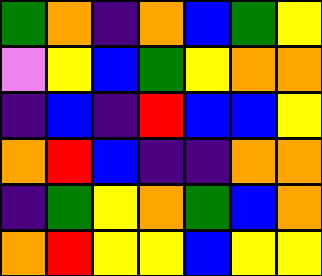[["green", "orange", "indigo", "orange", "blue", "green", "yellow"], ["violet", "yellow", "blue", "green", "yellow", "orange", "orange"], ["indigo", "blue", "indigo", "red", "blue", "blue", "yellow"], ["orange", "red", "blue", "indigo", "indigo", "orange", "orange"], ["indigo", "green", "yellow", "orange", "green", "blue", "orange"], ["orange", "red", "yellow", "yellow", "blue", "yellow", "yellow"]]